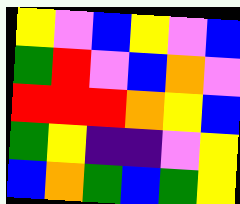[["yellow", "violet", "blue", "yellow", "violet", "blue"], ["green", "red", "violet", "blue", "orange", "violet"], ["red", "red", "red", "orange", "yellow", "blue"], ["green", "yellow", "indigo", "indigo", "violet", "yellow"], ["blue", "orange", "green", "blue", "green", "yellow"]]